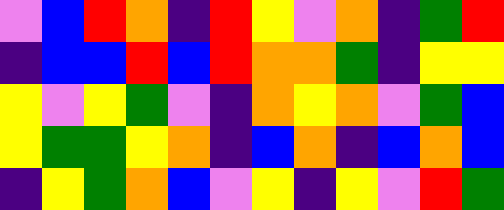[["violet", "blue", "red", "orange", "indigo", "red", "yellow", "violet", "orange", "indigo", "green", "red"], ["indigo", "blue", "blue", "red", "blue", "red", "orange", "orange", "green", "indigo", "yellow", "yellow"], ["yellow", "violet", "yellow", "green", "violet", "indigo", "orange", "yellow", "orange", "violet", "green", "blue"], ["yellow", "green", "green", "yellow", "orange", "indigo", "blue", "orange", "indigo", "blue", "orange", "blue"], ["indigo", "yellow", "green", "orange", "blue", "violet", "yellow", "indigo", "yellow", "violet", "red", "green"]]